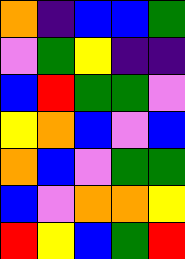[["orange", "indigo", "blue", "blue", "green"], ["violet", "green", "yellow", "indigo", "indigo"], ["blue", "red", "green", "green", "violet"], ["yellow", "orange", "blue", "violet", "blue"], ["orange", "blue", "violet", "green", "green"], ["blue", "violet", "orange", "orange", "yellow"], ["red", "yellow", "blue", "green", "red"]]